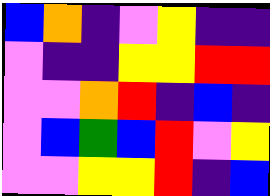[["blue", "orange", "indigo", "violet", "yellow", "indigo", "indigo"], ["violet", "indigo", "indigo", "yellow", "yellow", "red", "red"], ["violet", "violet", "orange", "red", "indigo", "blue", "indigo"], ["violet", "blue", "green", "blue", "red", "violet", "yellow"], ["violet", "violet", "yellow", "yellow", "red", "indigo", "blue"]]